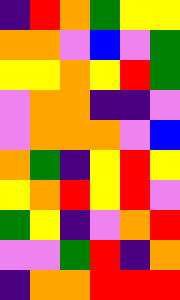[["indigo", "red", "orange", "green", "yellow", "yellow"], ["orange", "orange", "violet", "blue", "violet", "green"], ["yellow", "yellow", "orange", "yellow", "red", "green"], ["violet", "orange", "orange", "indigo", "indigo", "violet"], ["violet", "orange", "orange", "orange", "violet", "blue"], ["orange", "green", "indigo", "yellow", "red", "yellow"], ["yellow", "orange", "red", "yellow", "red", "violet"], ["green", "yellow", "indigo", "violet", "orange", "red"], ["violet", "violet", "green", "red", "indigo", "orange"], ["indigo", "orange", "orange", "red", "red", "red"]]